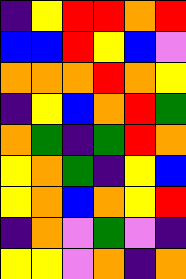[["indigo", "yellow", "red", "red", "orange", "red"], ["blue", "blue", "red", "yellow", "blue", "violet"], ["orange", "orange", "orange", "red", "orange", "yellow"], ["indigo", "yellow", "blue", "orange", "red", "green"], ["orange", "green", "indigo", "green", "red", "orange"], ["yellow", "orange", "green", "indigo", "yellow", "blue"], ["yellow", "orange", "blue", "orange", "yellow", "red"], ["indigo", "orange", "violet", "green", "violet", "indigo"], ["yellow", "yellow", "violet", "orange", "indigo", "orange"]]